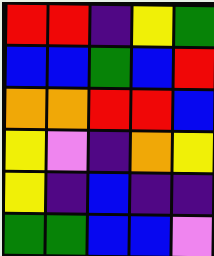[["red", "red", "indigo", "yellow", "green"], ["blue", "blue", "green", "blue", "red"], ["orange", "orange", "red", "red", "blue"], ["yellow", "violet", "indigo", "orange", "yellow"], ["yellow", "indigo", "blue", "indigo", "indigo"], ["green", "green", "blue", "blue", "violet"]]